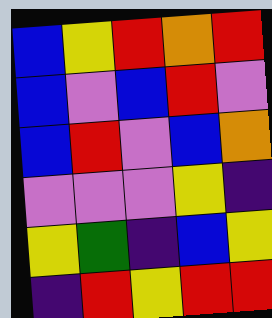[["blue", "yellow", "red", "orange", "red"], ["blue", "violet", "blue", "red", "violet"], ["blue", "red", "violet", "blue", "orange"], ["violet", "violet", "violet", "yellow", "indigo"], ["yellow", "green", "indigo", "blue", "yellow"], ["indigo", "red", "yellow", "red", "red"]]